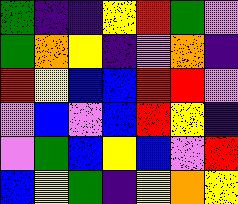[["green", "indigo", "indigo", "yellow", "red", "green", "violet"], ["green", "orange", "yellow", "indigo", "violet", "orange", "indigo"], ["red", "yellow", "blue", "blue", "red", "red", "violet"], ["violet", "blue", "violet", "blue", "red", "yellow", "indigo"], ["violet", "green", "blue", "yellow", "blue", "violet", "red"], ["blue", "yellow", "green", "indigo", "yellow", "orange", "yellow"]]